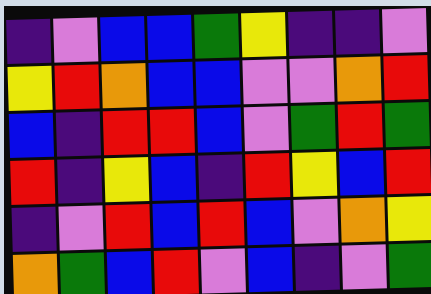[["indigo", "violet", "blue", "blue", "green", "yellow", "indigo", "indigo", "violet"], ["yellow", "red", "orange", "blue", "blue", "violet", "violet", "orange", "red"], ["blue", "indigo", "red", "red", "blue", "violet", "green", "red", "green"], ["red", "indigo", "yellow", "blue", "indigo", "red", "yellow", "blue", "red"], ["indigo", "violet", "red", "blue", "red", "blue", "violet", "orange", "yellow"], ["orange", "green", "blue", "red", "violet", "blue", "indigo", "violet", "green"]]